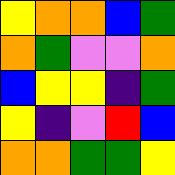[["yellow", "orange", "orange", "blue", "green"], ["orange", "green", "violet", "violet", "orange"], ["blue", "yellow", "yellow", "indigo", "green"], ["yellow", "indigo", "violet", "red", "blue"], ["orange", "orange", "green", "green", "yellow"]]